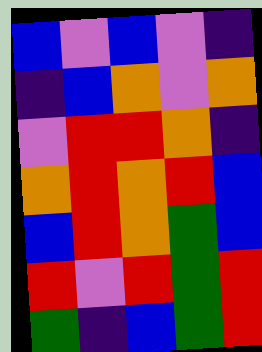[["blue", "violet", "blue", "violet", "indigo"], ["indigo", "blue", "orange", "violet", "orange"], ["violet", "red", "red", "orange", "indigo"], ["orange", "red", "orange", "red", "blue"], ["blue", "red", "orange", "green", "blue"], ["red", "violet", "red", "green", "red"], ["green", "indigo", "blue", "green", "red"]]